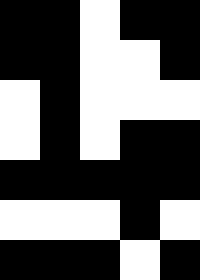[["black", "black", "white", "black", "black"], ["black", "black", "white", "white", "black"], ["white", "black", "white", "white", "white"], ["white", "black", "white", "black", "black"], ["black", "black", "black", "black", "black"], ["white", "white", "white", "black", "white"], ["black", "black", "black", "white", "black"]]